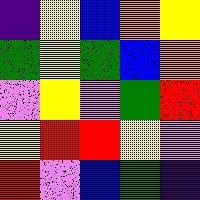[["indigo", "yellow", "blue", "orange", "yellow"], ["green", "yellow", "green", "blue", "orange"], ["violet", "yellow", "violet", "green", "red"], ["yellow", "red", "red", "yellow", "violet"], ["red", "violet", "blue", "green", "indigo"]]